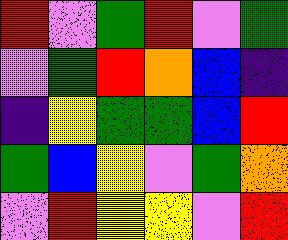[["red", "violet", "green", "red", "violet", "green"], ["violet", "green", "red", "orange", "blue", "indigo"], ["indigo", "yellow", "green", "green", "blue", "red"], ["green", "blue", "yellow", "violet", "green", "orange"], ["violet", "red", "yellow", "yellow", "violet", "red"]]